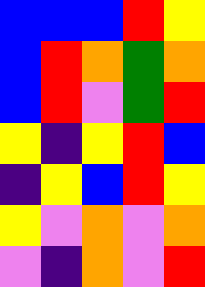[["blue", "blue", "blue", "red", "yellow"], ["blue", "red", "orange", "green", "orange"], ["blue", "red", "violet", "green", "red"], ["yellow", "indigo", "yellow", "red", "blue"], ["indigo", "yellow", "blue", "red", "yellow"], ["yellow", "violet", "orange", "violet", "orange"], ["violet", "indigo", "orange", "violet", "red"]]